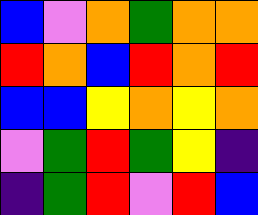[["blue", "violet", "orange", "green", "orange", "orange"], ["red", "orange", "blue", "red", "orange", "red"], ["blue", "blue", "yellow", "orange", "yellow", "orange"], ["violet", "green", "red", "green", "yellow", "indigo"], ["indigo", "green", "red", "violet", "red", "blue"]]